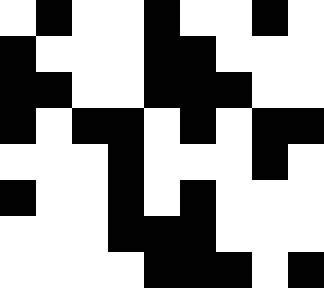[["white", "black", "white", "white", "black", "white", "white", "black", "white"], ["black", "white", "white", "white", "black", "black", "white", "white", "white"], ["black", "black", "white", "white", "black", "black", "black", "white", "white"], ["black", "white", "black", "black", "white", "black", "white", "black", "black"], ["white", "white", "white", "black", "white", "white", "white", "black", "white"], ["black", "white", "white", "black", "white", "black", "white", "white", "white"], ["white", "white", "white", "black", "black", "black", "white", "white", "white"], ["white", "white", "white", "white", "black", "black", "black", "white", "black"]]